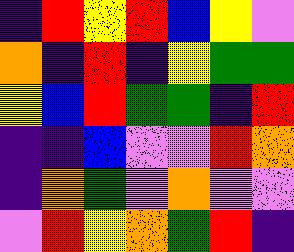[["indigo", "red", "yellow", "red", "blue", "yellow", "violet"], ["orange", "indigo", "red", "indigo", "yellow", "green", "green"], ["yellow", "blue", "red", "green", "green", "indigo", "red"], ["indigo", "indigo", "blue", "violet", "violet", "red", "orange"], ["indigo", "orange", "green", "violet", "orange", "violet", "violet"], ["violet", "red", "yellow", "orange", "green", "red", "indigo"]]